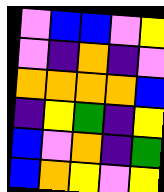[["violet", "blue", "blue", "violet", "yellow"], ["violet", "indigo", "orange", "indigo", "violet"], ["orange", "orange", "orange", "orange", "blue"], ["indigo", "yellow", "green", "indigo", "yellow"], ["blue", "violet", "orange", "indigo", "green"], ["blue", "orange", "yellow", "violet", "yellow"]]